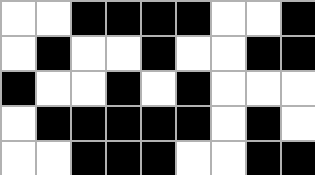[["white", "white", "black", "black", "black", "black", "white", "white", "black"], ["white", "black", "white", "white", "black", "white", "white", "black", "black"], ["black", "white", "white", "black", "white", "black", "white", "white", "white"], ["white", "black", "black", "black", "black", "black", "white", "black", "white"], ["white", "white", "black", "black", "black", "white", "white", "black", "black"]]